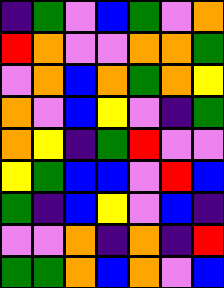[["indigo", "green", "violet", "blue", "green", "violet", "orange"], ["red", "orange", "violet", "violet", "orange", "orange", "green"], ["violet", "orange", "blue", "orange", "green", "orange", "yellow"], ["orange", "violet", "blue", "yellow", "violet", "indigo", "green"], ["orange", "yellow", "indigo", "green", "red", "violet", "violet"], ["yellow", "green", "blue", "blue", "violet", "red", "blue"], ["green", "indigo", "blue", "yellow", "violet", "blue", "indigo"], ["violet", "violet", "orange", "indigo", "orange", "indigo", "red"], ["green", "green", "orange", "blue", "orange", "violet", "blue"]]